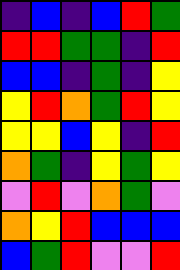[["indigo", "blue", "indigo", "blue", "red", "green"], ["red", "red", "green", "green", "indigo", "red"], ["blue", "blue", "indigo", "green", "indigo", "yellow"], ["yellow", "red", "orange", "green", "red", "yellow"], ["yellow", "yellow", "blue", "yellow", "indigo", "red"], ["orange", "green", "indigo", "yellow", "green", "yellow"], ["violet", "red", "violet", "orange", "green", "violet"], ["orange", "yellow", "red", "blue", "blue", "blue"], ["blue", "green", "red", "violet", "violet", "red"]]